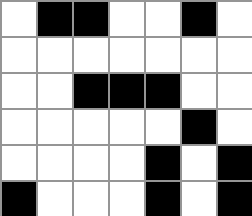[["white", "black", "black", "white", "white", "black", "white"], ["white", "white", "white", "white", "white", "white", "white"], ["white", "white", "black", "black", "black", "white", "white"], ["white", "white", "white", "white", "white", "black", "white"], ["white", "white", "white", "white", "black", "white", "black"], ["black", "white", "white", "white", "black", "white", "black"]]